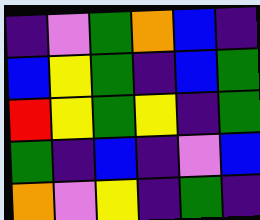[["indigo", "violet", "green", "orange", "blue", "indigo"], ["blue", "yellow", "green", "indigo", "blue", "green"], ["red", "yellow", "green", "yellow", "indigo", "green"], ["green", "indigo", "blue", "indigo", "violet", "blue"], ["orange", "violet", "yellow", "indigo", "green", "indigo"]]